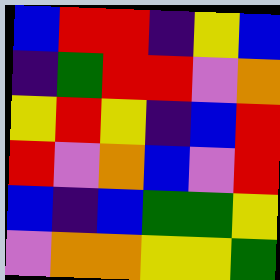[["blue", "red", "red", "indigo", "yellow", "blue"], ["indigo", "green", "red", "red", "violet", "orange"], ["yellow", "red", "yellow", "indigo", "blue", "red"], ["red", "violet", "orange", "blue", "violet", "red"], ["blue", "indigo", "blue", "green", "green", "yellow"], ["violet", "orange", "orange", "yellow", "yellow", "green"]]